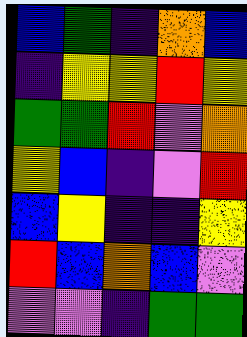[["blue", "green", "indigo", "orange", "blue"], ["indigo", "yellow", "yellow", "red", "yellow"], ["green", "green", "red", "violet", "orange"], ["yellow", "blue", "indigo", "violet", "red"], ["blue", "yellow", "indigo", "indigo", "yellow"], ["red", "blue", "orange", "blue", "violet"], ["violet", "violet", "indigo", "green", "green"]]